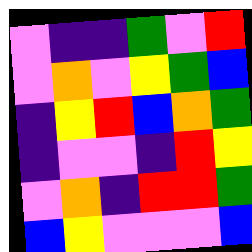[["violet", "indigo", "indigo", "green", "violet", "red"], ["violet", "orange", "violet", "yellow", "green", "blue"], ["indigo", "yellow", "red", "blue", "orange", "green"], ["indigo", "violet", "violet", "indigo", "red", "yellow"], ["violet", "orange", "indigo", "red", "red", "green"], ["blue", "yellow", "violet", "violet", "violet", "blue"]]